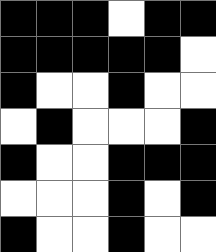[["black", "black", "black", "white", "black", "black"], ["black", "black", "black", "black", "black", "white"], ["black", "white", "white", "black", "white", "white"], ["white", "black", "white", "white", "white", "black"], ["black", "white", "white", "black", "black", "black"], ["white", "white", "white", "black", "white", "black"], ["black", "white", "white", "black", "white", "white"]]